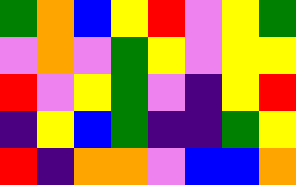[["green", "orange", "blue", "yellow", "red", "violet", "yellow", "green"], ["violet", "orange", "violet", "green", "yellow", "violet", "yellow", "yellow"], ["red", "violet", "yellow", "green", "violet", "indigo", "yellow", "red"], ["indigo", "yellow", "blue", "green", "indigo", "indigo", "green", "yellow"], ["red", "indigo", "orange", "orange", "violet", "blue", "blue", "orange"]]